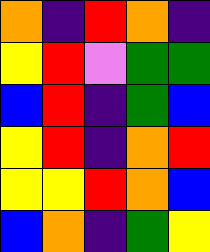[["orange", "indigo", "red", "orange", "indigo"], ["yellow", "red", "violet", "green", "green"], ["blue", "red", "indigo", "green", "blue"], ["yellow", "red", "indigo", "orange", "red"], ["yellow", "yellow", "red", "orange", "blue"], ["blue", "orange", "indigo", "green", "yellow"]]